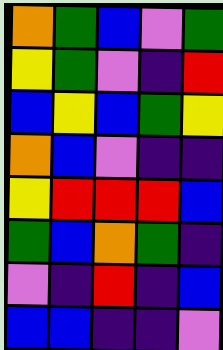[["orange", "green", "blue", "violet", "green"], ["yellow", "green", "violet", "indigo", "red"], ["blue", "yellow", "blue", "green", "yellow"], ["orange", "blue", "violet", "indigo", "indigo"], ["yellow", "red", "red", "red", "blue"], ["green", "blue", "orange", "green", "indigo"], ["violet", "indigo", "red", "indigo", "blue"], ["blue", "blue", "indigo", "indigo", "violet"]]